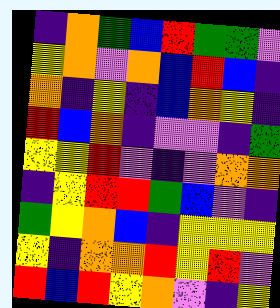[["indigo", "orange", "green", "blue", "red", "green", "green", "violet"], ["yellow", "orange", "violet", "orange", "blue", "red", "blue", "indigo"], ["orange", "indigo", "yellow", "indigo", "blue", "orange", "yellow", "indigo"], ["red", "blue", "orange", "indigo", "violet", "violet", "indigo", "green"], ["yellow", "yellow", "red", "violet", "indigo", "violet", "orange", "orange"], ["indigo", "yellow", "red", "red", "green", "blue", "violet", "indigo"], ["green", "yellow", "orange", "blue", "indigo", "yellow", "yellow", "yellow"], ["yellow", "indigo", "orange", "orange", "red", "yellow", "red", "violet"], ["red", "blue", "red", "yellow", "orange", "violet", "indigo", "yellow"]]